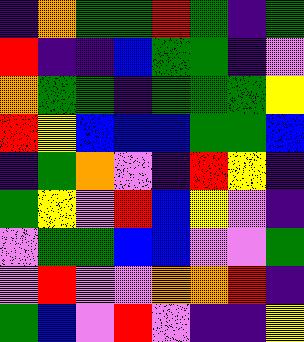[["indigo", "orange", "green", "green", "red", "green", "indigo", "green"], ["red", "indigo", "indigo", "blue", "green", "green", "indigo", "violet"], ["orange", "green", "green", "indigo", "green", "green", "green", "yellow"], ["red", "yellow", "blue", "blue", "blue", "green", "green", "blue"], ["indigo", "green", "orange", "violet", "indigo", "red", "yellow", "indigo"], ["green", "yellow", "violet", "red", "blue", "yellow", "violet", "indigo"], ["violet", "green", "green", "blue", "blue", "violet", "violet", "green"], ["violet", "red", "violet", "violet", "orange", "orange", "red", "indigo"], ["green", "blue", "violet", "red", "violet", "indigo", "indigo", "yellow"]]